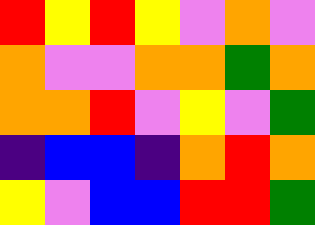[["red", "yellow", "red", "yellow", "violet", "orange", "violet"], ["orange", "violet", "violet", "orange", "orange", "green", "orange"], ["orange", "orange", "red", "violet", "yellow", "violet", "green"], ["indigo", "blue", "blue", "indigo", "orange", "red", "orange"], ["yellow", "violet", "blue", "blue", "red", "red", "green"]]